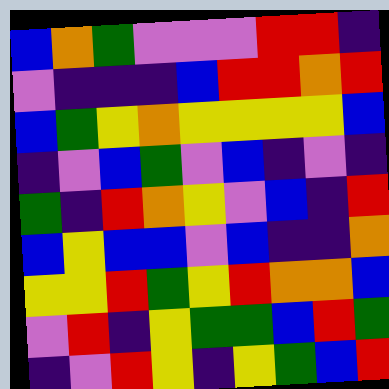[["blue", "orange", "green", "violet", "violet", "violet", "red", "red", "indigo"], ["violet", "indigo", "indigo", "indigo", "blue", "red", "red", "orange", "red"], ["blue", "green", "yellow", "orange", "yellow", "yellow", "yellow", "yellow", "blue"], ["indigo", "violet", "blue", "green", "violet", "blue", "indigo", "violet", "indigo"], ["green", "indigo", "red", "orange", "yellow", "violet", "blue", "indigo", "red"], ["blue", "yellow", "blue", "blue", "violet", "blue", "indigo", "indigo", "orange"], ["yellow", "yellow", "red", "green", "yellow", "red", "orange", "orange", "blue"], ["violet", "red", "indigo", "yellow", "green", "green", "blue", "red", "green"], ["indigo", "violet", "red", "yellow", "indigo", "yellow", "green", "blue", "red"]]